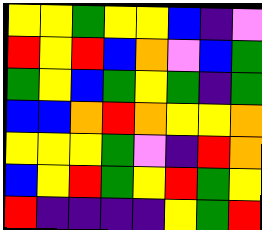[["yellow", "yellow", "green", "yellow", "yellow", "blue", "indigo", "violet"], ["red", "yellow", "red", "blue", "orange", "violet", "blue", "green"], ["green", "yellow", "blue", "green", "yellow", "green", "indigo", "green"], ["blue", "blue", "orange", "red", "orange", "yellow", "yellow", "orange"], ["yellow", "yellow", "yellow", "green", "violet", "indigo", "red", "orange"], ["blue", "yellow", "red", "green", "yellow", "red", "green", "yellow"], ["red", "indigo", "indigo", "indigo", "indigo", "yellow", "green", "red"]]